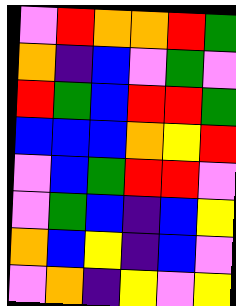[["violet", "red", "orange", "orange", "red", "green"], ["orange", "indigo", "blue", "violet", "green", "violet"], ["red", "green", "blue", "red", "red", "green"], ["blue", "blue", "blue", "orange", "yellow", "red"], ["violet", "blue", "green", "red", "red", "violet"], ["violet", "green", "blue", "indigo", "blue", "yellow"], ["orange", "blue", "yellow", "indigo", "blue", "violet"], ["violet", "orange", "indigo", "yellow", "violet", "yellow"]]